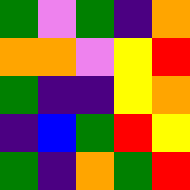[["green", "violet", "green", "indigo", "orange"], ["orange", "orange", "violet", "yellow", "red"], ["green", "indigo", "indigo", "yellow", "orange"], ["indigo", "blue", "green", "red", "yellow"], ["green", "indigo", "orange", "green", "red"]]